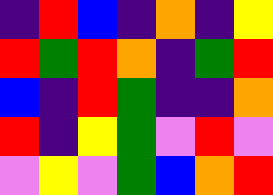[["indigo", "red", "blue", "indigo", "orange", "indigo", "yellow"], ["red", "green", "red", "orange", "indigo", "green", "red"], ["blue", "indigo", "red", "green", "indigo", "indigo", "orange"], ["red", "indigo", "yellow", "green", "violet", "red", "violet"], ["violet", "yellow", "violet", "green", "blue", "orange", "red"]]